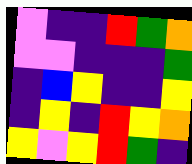[["violet", "indigo", "indigo", "red", "green", "orange"], ["violet", "violet", "indigo", "indigo", "indigo", "green"], ["indigo", "blue", "yellow", "indigo", "indigo", "yellow"], ["indigo", "yellow", "indigo", "red", "yellow", "orange"], ["yellow", "violet", "yellow", "red", "green", "indigo"]]